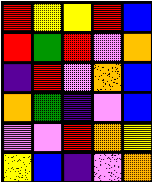[["red", "yellow", "yellow", "red", "blue"], ["red", "green", "red", "violet", "orange"], ["indigo", "red", "violet", "orange", "blue"], ["orange", "green", "indigo", "violet", "blue"], ["violet", "violet", "red", "orange", "yellow"], ["yellow", "blue", "indigo", "violet", "orange"]]